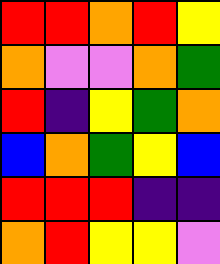[["red", "red", "orange", "red", "yellow"], ["orange", "violet", "violet", "orange", "green"], ["red", "indigo", "yellow", "green", "orange"], ["blue", "orange", "green", "yellow", "blue"], ["red", "red", "red", "indigo", "indigo"], ["orange", "red", "yellow", "yellow", "violet"]]